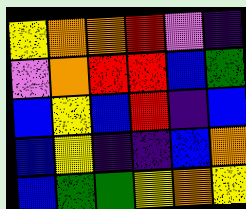[["yellow", "orange", "orange", "red", "violet", "indigo"], ["violet", "orange", "red", "red", "blue", "green"], ["blue", "yellow", "blue", "red", "indigo", "blue"], ["blue", "yellow", "indigo", "indigo", "blue", "orange"], ["blue", "green", "green", "yellow", "orange", "yellow"]]